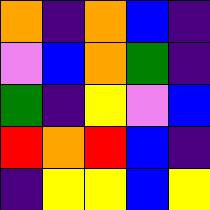[["orange", "indigo", "orange", "blue", "indigo"], ["violet", "blue", "orange", "green", "indigo"], ["green", "indigo", "yellow", "violet", "blue"], ["red", "orange", "red", "blue", "indigo"], ["indigo", "yellow", "yellow", "blue", "yellow"]]